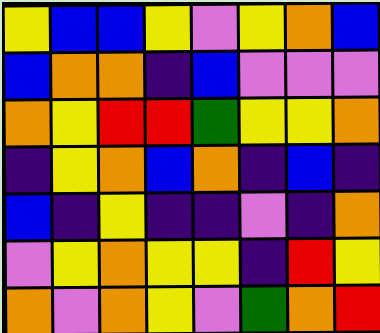[["yellow", "blue", "blue", "yellow", "violet", "yellow", "orange", "blue"], ["blue", "orange", "orange", "indigo", "blue", "violet", "violet", "violet"], ["orange", "yellow", "red", "red", "green", "yellow", "yellow", "orange"], ["indigo", "yellow", "orange", "blue", "orange", "indigo", "blue", "indigo"], ["blue", "indigo", "yellow", "indigo", "indigo", "violet", "indigo", "orange"], ["violet", "yellow", "orange", "yellow", "yellow", "indigo", "red", "yellow"], ["orange", "violet", "orange", "yellow", "violet", "green", "orange", "red"]]